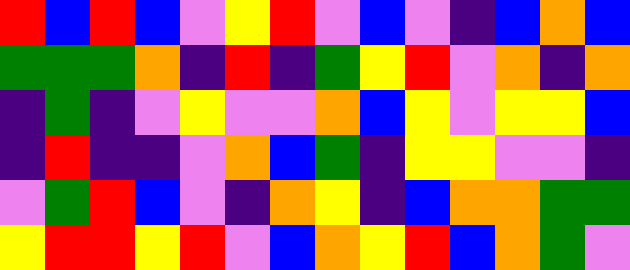[["red", "blue", "red", "blue", "violet", "yellow", "red", "violet", "blue", "violet", "indigo", "blue", "orange", "blue"], ["green", "green", "green", "orange", "indigo", "red", "indigo", "green", "yellow", "red", "violet", "orange", "indigo", "orange"], ["indigo", "green", "indigo", "violet", "yellow", "violet", "violet", "orange", "blue", "yellow", "violet", "yellow", "yellow", "blue"], ["indigo", "red", "indigo", "indigo", "violet", "orange", "blue", "green", "indigo", "yellow", "yellow", "violet", "violet", "indigo"], ["violet", "green", "red", "blue", "violet", "indigo", "orange", "yellow", "indigo", "blue", "orange", "orange", "green", "green"], ["yellow", "red", "red", "yellow", "red", "violet", "blue", "orange", "yellow", "red", "blue", "orange", "green", "violet"]]